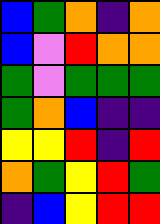[["blue", "green", "orange", "indigo", "orange"], ["blue", "violet", "red", "orange", "orange"], ["green", "violet", "green", "green", "green"], ["green", "orange", "blue", "indigo", "indigo"], ["yellow", "yellow", "red", "indigo", "red"], ["orange", "green", "yellow", "red", "green"], ["indigo", "blue", "yellow", "red", "red"]]